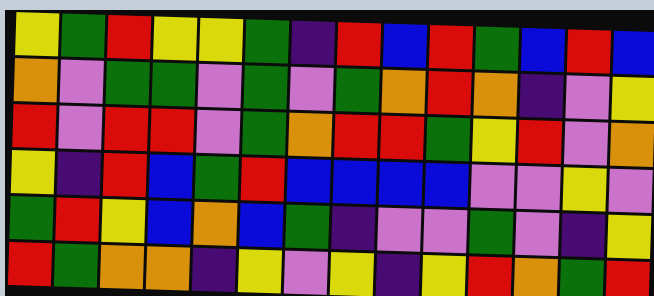[["yellow", "green", "red", "yellow", "yellow", "green", "indigo", "red", "blue", "red", "green", "blue", "red", "blue"], ["orange", "violet", "green", "green", "violet", "green", "violet", "green", "orange", "red", "orange", "indigo", "violet", "yellow"], ["red", "violet", "red", "red", "violet", "green", "orange", "red", "red", "green", "yellow", "red", "violet", "orange"], ["yellow", "indigo", "red", "blue", "green", "red", "blue", "blue", "blue", "blue", "violet", "violet", "yellow", "violet"], ["green", "red", "yellow", "blue", "orange", "blue", "green", "indigo", "violet", "violet", "green", "violet", "indigo", "yellow"], ["red", "green", "orange", "orange", "indigo", "yellow", "violet", "yellow", "indigo", "yellow", "red", "orange", "green", "red"]]